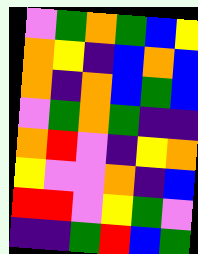[["violet", "green", "orange", "green", "blue", "yellow"], ["orange", "yellow", "indigo", "blue", "orange", "blue"], ["orange", "indigo", "orange", "blue", "green", "blue"], ["violet", "green", "orange", "green", "indigo", "indigo"], ["orange", "red", "violet", "indigo", "yellow", "orange"], ["yellow", "violet", "violet", "orange", "indigo", "blue"], ["red", "red", "violet", "yellow", "green", "violet"], ["indigo", "indigo", "green", "red", "blue", "green"]]